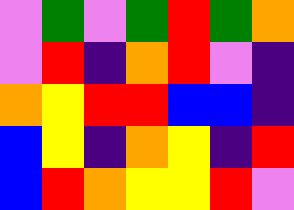[["violet", "green", "violet", "green", "red", "green", "orange"], ["violet", "red", "indigo", "orange", "red", "violet", "indigo"], ["orange", "yellow", "red", "red", "blue", "blue", "indigo"], ["blue", "yellow", "indigo", "orange", "yellow", "indigo", "red"], ["blue", "red", "orange", "yellow", "yellow", "red", "violet"]]